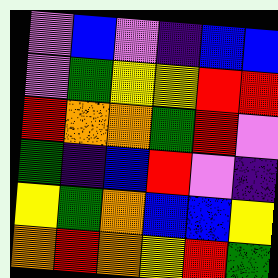[["violet", "blue", "violet", "indigo", "blue", "blue"], ["violet", "green", "yellow", "yellow", "red", "red"], ["red", "orange", "orange", "green", "red", "violet"], ["green", "indigo", "blue", "red", "violet", "indigo"], ["yellow", "green", "orange", "blue", "blue", "yellow"], ["orange", "red", "orange", "yellow", "red", "green"]]